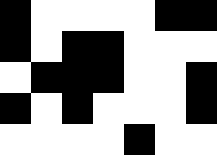[["black", "white", "white", "white", "white", "black", "black"], ["black", "white", "black", "black", "white", "white", "white"], ["white", "black", "black", "black", "white", "white", "black"], ["black", "white", "black", "white", "white", "white", "black"], ["white", "white", "white", "white", "black", "white", "white"]]